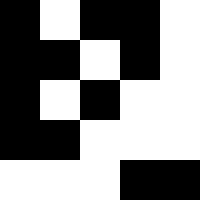[["black", "white", "black", "black", "white"], ["black", "black", "white", "black", "white"], ["black", "white", "black", "white", "white"], ["black", "black", "white", "white", "white"], ["white", "white", "white", "black", "black"]]